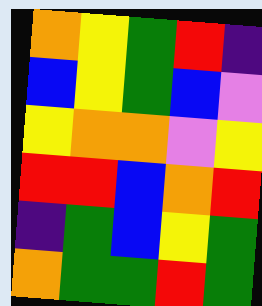[["orange", "yellow", "green", "red", "indigo"], ["blue", "yellow", "green", "blue", "violet"], ["yellow", "orange", "orange", "violet", "yellow"], ["red", "red", "blue", "orange", "red"], ["indigo", "green", "blue", "yellow", "green"], ["orange", "green", "green", "red", "green"]]